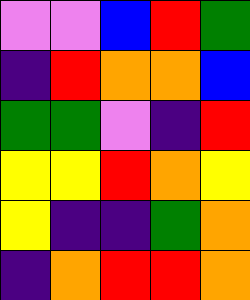[["violet", "violet", "blue", "red", "green"], ["indigo", "red", "orange", "orange", "blue"], ["green", "green", "violet", "indigo", "red"], ["yellow", "yellow", "red", "orange", "yellow"], ["yellow", "indigo", "indigo", "green", "orange"], ["indigo", "orange", "red", "red", "orange"]]